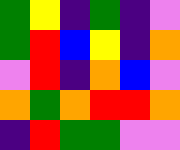[["green", "yellow", "indigo", "green", "indigo", "violet"], ["green", "red", "blue", "yellow", "indigo", "orange"], ["violet", "red", "indigo", "orange", "blue", "violet"], ["orange", "green", "orange", "red", "red", "orange"], ["indigo", "red", "green", "green", "violet", "violet"]]